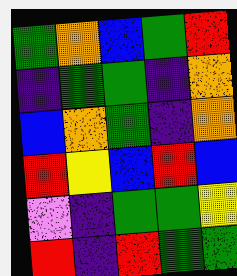[["green", "orange", "blue", "green", "red"], ["indigo", "green", "green", "indigo", "orange"], ["blue", "orange", "green", "indigo", "orange"], ["red", "yellow", "blue", "red", "blue"], ["violet", "indigo", "green", "green", "yellow"], ["red", "indigo", "red", "green", "green"]]